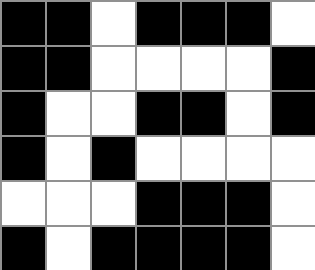[["black", "black", "white", "black", "black", "black", "white"], ["black", "black", "white", "white", "white", "white", "black"], ["black", "white", "white", "black", "black", "white", "black"], ["black", "white", "black", "white", "white", "white", "white"], ["white", "white", "white", "black", "black", "black", "white"], ["black", "white", "black", "black", "black", "black", "white"]]